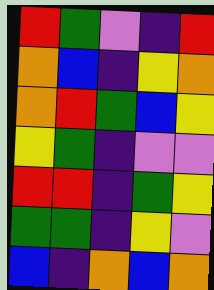[["red", "green", "violet", "indigo", "red"], ["orange", "blue", "indigo", "yellow", "orange"], ["orange", "red", "green", "blue", "yellow"], ["yellow", "green", "indigo", "violet", "violet"], ["red", "red", "indigo", "green", "yellow"], ["green", "green", "indigo", "yellow", "violet"], ["blue", "indigo", "orange", "blue", "orange"]]